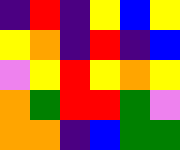[["indigo", "red", "indigo", "yellow", "blue", "yellow"], ["yellow", "orange", "indigo", "red", "indigo", "blue"], ["violet", "yellow", "red", "yellow", "orange", "yellow"], ["orange", "green", "red", "red", "green", "violet"], ["orange", "orange", "indigo", "blue", "green", "green"]]